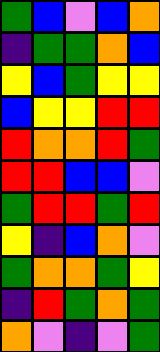[["green", "blue", "violet", "blue", "orange"], ["indigo", "green", "green", "orange", "blue"], ["yellow", "blue", "green", "yellow", "yellow"], ["blue", "yellow", "yellow", "red", "red"], ["red", "orange", "orange", "red", "green"], ["red", "red", "blue", "blue", "violet"], ["green", "red", "red", "green", "red"], ["yellow", "indigo", "blue", "orange", "violet"], ["green", "orange", "orange", "green", "yellow"], ["indigo", "red", "green", "orange", "green"], ["orange", "violet", "indigo", "violet", "green"]]